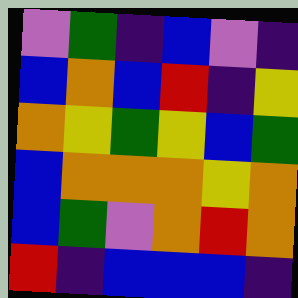[["violet", "green", "indigo", "blue", "violet", "indigo"], ["blue", "orange", "blue", "red", "indigo", "yellow"], ["orange", "yellow", "green", "yellow", "blue", "green"], ["blue", "orange", "orange", "orange", "yellow", "orange"], ["blue", "green", "violet", "orange", "red", "orange"], ["red", "indigo", "blue", "blue", "blue", "indigo"]]